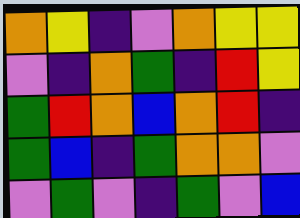[["orange", "yellow", "indigo", "violet", "orange", "yellow", "yellow"], ["violet", "indigo", "orange", "green", "indigo", "red", "yellow"], ["green", "red", "orange", "blue", "orange", "red", "indigo"], ["green", "blue", "indigo", "green", "orange", "orange", "violet"], ["violet", "green", "violet", "indigo", "green", "violet", "blue"]]